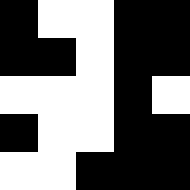[["black", "white", "white", "black", "black"], ["black", "black", "white", "black", "black"], ["white", "white", "white", "black", "white"], ["black", "white", "white", "black", "black"], ["white", "white", "black", "black", "black"]]